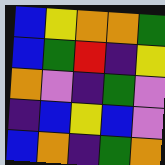[["blue", "yellow", "orange", "orange", "green"], ["blue", "green", "red", "indigo", "yellow"], ["orange", "violet", "indigo", "green", "violet"], ["indigo", "blue", "yellow", "blue", "violet"], ["blue", "orange", "indigo", "green", "orange"]]